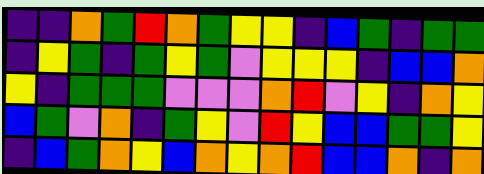[["indigo", "indigo", "orange", "green", "red", "orange", "green", "yellow", "yellow", "indigo", "blue", "green", "indigo", "green", "green"], ["indigo", "yellow", "green", "indigo", "green", "yellow", "green", "violet", "yellow", "yellow", "yellow", "indigo", "blue", "blue", "orange"], ["yellow", "indigo", "green", "green", "green", "violet", "violet", "violet", "orange", "red", "violet", "yellow", "indigo", "orange", "yellow"], ["blue", "green", "violet", "orange", "indigo", "green", "yellow", "violet", "red", "yellow", "blue", "blue", "green", "green", "yellow"], ["indigo", "blue", "green", "orange", "yellow", "blue", "orange", "yellow", "orange", "red", "blue", "blue", "orange", "indigo", "orange"]]